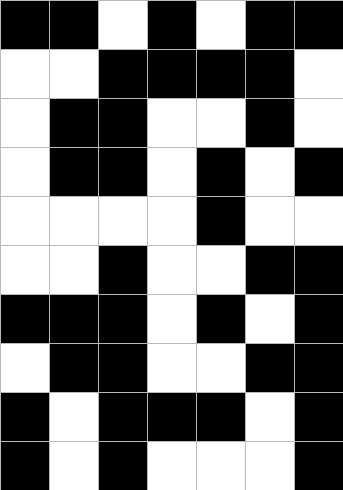[["black", "black", "white", "black", "white", "black", "black"], ["white", "white", "black", "black", "black", "black", "white"], ["white", "black", "black", "white", "white", "black", "white"], ["white", "black", "black", "white", "black", "white", "black"], ["white", "white", "white", "white", "black", "white", "white"], ["white", "white", "black", "white", "white", "black", "black"], ["black", "black", "black", "white", "black", "white", "black"], ["white", "black", "black", "white", "white", "black", "black"], ["black", "white", "black", "black", "black", "white", "black"], ["black", "white", "black", "white", "white", "white", "black"]]